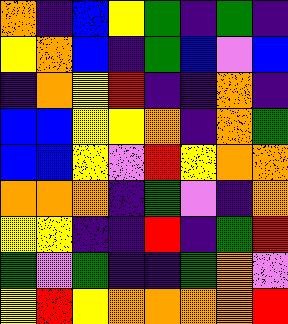[["orange", "indigo", "blue", "yellow", "green", "indigo", "green", "indigo"], ["yellow", "orange", "blue", "indigo", "green", "blue", "violet", "blue"], ["indigo", "orange", "yellow", "red", "indigo", "indigo", "orange", "indigo"], ["blue", "blue", "yellow", "yellow", "orange", "indigo", "orange", "green"], ["blue", "blue", "yellow", "violet", "red", "yellow", "orange", "orange"], ["orange", "orange", "orange", "indigo", "green", "violet", "indigo", "orange"], ["yellow", "yellow", "indigo", "indigo", "red", "indigo", "green", "red"], ["green", "violet", "green", "indigo", "indigo", "green", "orange", "violet"], ["yellow", "red", "yellow", "orange", "orange", "orange", "orange", "red"]]